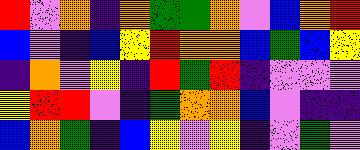[["red", "violet", "orange", "indigo", "orange", "green", "green", "orange", "violet", "blue", "orange", "red"], ["blue", "violet", "indigo", "blue", "yellow", "red", "orange", "orange", "blue", "green", "blue", "yellow"], ["indigo", "orange", "violet", "yellow", "indigo", "red", "green", "red", "indigo", "violet", "violet", "violet"], ["yellow", "red", "red", "violet", "indigo", "green", "orange", "orange", "blue", "violet", "indigo", "indigo"], ["blue", "orange", "green", "indigo", "blue", "yellow", "violet", "yellow", "indigo", "violet", "green", "violet"]]